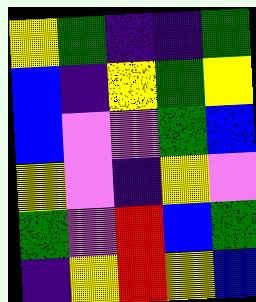[["yellow", "green", "indigo", "indigo", "green"], ["blue", "indigo", "yellow", "green", "yellow"], ["blue", "violet", "violet", "green", "blue"], ["yellow", "violet", "indigo", "yellow", "violet"], ["green", "violet", "red", "blue", "green"], ["indigo", "yellow", "red", "yellow", "blue"]]